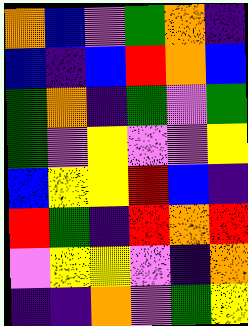[["orange", "blue", "violet", "green", "orange", "indigo"], ["blue", "indigo", "blue", "red", "orange", "blue"], ["green", "orange", "indigo", "green", "violet", "green"], ["green", "violet", "yellow", "violet", "violet", "yellow"], ["blue", "yellow", "yellow", "red", "blue", "indigo"], ["red", "green", "indigo", "red", "orange", "red"], ["violet", "yellow", "yellow", "violet", "indigo", "orange"], ["indigo", "indigo", "orange", "violet", "green", "yellow"]]